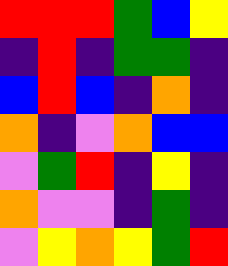[["red", "red", "red", "green", "blue", "yellow"], ["indigo", "red", "indigo", "green", "green", "indigo"], ["blue", "red", "blue", "indigo", "orange", "indigo"], ["orange", "indigo", "violet", "orange", "blue", "blue"], ["violet", "green", "red", "indigo", "yellow", "indigo"], ["orange", "violet", "violet", "indigo", "green", "indigo"], ["violet", "yellow", "orange", "yellow", "green", "red"]]